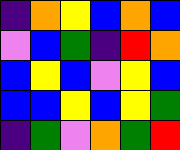[["indigo", "orange", "yellow", "blue", "orange", "blue"], ["violet", "blue", "green", "indigo", "red", "orange"], ["blue", "yellow", "blue", "violet", "yellow", "blue"], ["blue", "blue", "yellow", "blue", "yellow", "green"], ["indigo", "green", "violet", "orange", "green", "red"]]